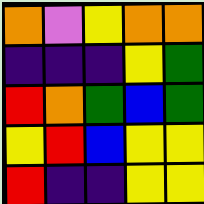[["orange", "violet", "yellow", "orange", "orange"], ["indigo", "indigo", "indigo", "yellow", "green"], ["red", "orange", "green", "blue", "green"], ["yellow", "red", "blue", "yellow", "yellow"], ["red", "indigo", "indigo", "yellow", "yellow"]]